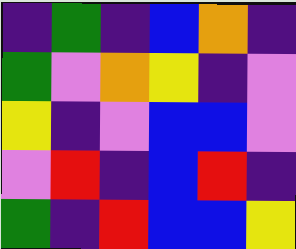[["indigo", "green", "indigo", "blue", "orange", "indigo"], ["green", "violet", "orange", "yellow", "indigo", "violet"], ["yellow", "indigo", "violet", "blue", "blue", "violet"], ["violet", "red", "indigo", "blue", "red", "indigo"], ["green", "indigo", "red", "blue", "blue", "yellow"]]